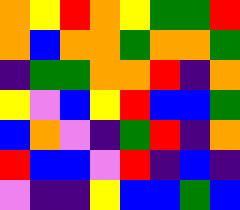[["orange", "yellow", "red", "orange", "yellow", "green", "green", "red"], ["orange", "blue", "orange", "orange", "green", "orange", "orange", "green"], ["indigo", "green", "green", "orange", "orange", "red", "indigo", "orange"], ["yellow", "violet", "blue", "yellow", "red", "blue", "blue", "green"], ["blue", "orange", "violet", "indigo", "green", "red", "indigo", "orange"], ["red", "blue", "blue", "violet", "red", "indigo", "blue", "indigo"], ["violet", "indigo", "indigo", "yellow", "blue", "blue", "green", "blue"]]